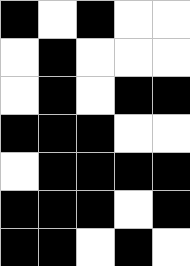[["black", "white", "black", "white", "white"], ["white", "black", "white", "white", "white"], ["white", "black", "white", "black", "black"], ["black", "black", "black", "white", "white"], ["white", "black", "black", "black", "black"], ["black", "black", "black", "white", "black"], ["black", "black", "white", "black", "white"]]